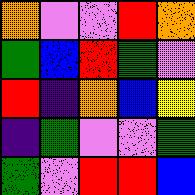[["orange", "violet", "violet", "red", "orange"], ["green", "blue", "red", "green", "violet"], ["red", "indigo", "orange", "blue", "yellow"], ["indigo", "green", "violet", "violet", "green"], ["green", "violet", "red", "red", "blue"]]